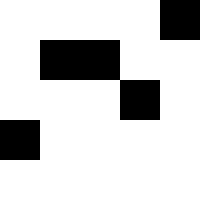[["white", "white", "white", "white", "black"], ["white", "black", "black", "white", "white"], ["white", "white", "white", "black", "white"], ["black", "white", "white", "white", "white"], ["white", "white", "white", "white", "white"]]